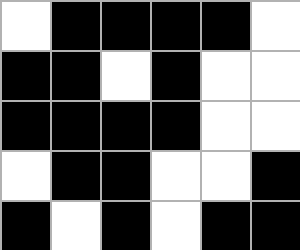[["white", "black", "black", "black", "black", "white"], ["black", "black", "white", "black", "white", "white"], ["black", "black", "black", "black", "white", "white"], ["white", "black", "black", "white", "white", "black"], ["black", "white", "black", "white", "black", "black"]]